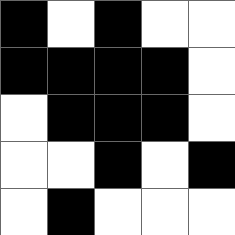[["black", "white", "black", "white", "white"], ["black", "black", "black", "black", "white"], ["white", "black", "black", "black", "white"], ["white", "white", "black", "white", "black"], ["white", "black", "white", "white", "white"]]